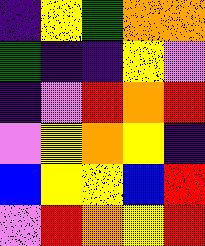[["indigo", "yellow", "green", "orange", "orange"], ["green", "indigo", "indigo", "yellow", "violet"], ["indigo", "violet", "red", "orange", "red"], ["violet", "yellow", "orange", "yellow", "indigo"], ["blue", "yellow", "yellow", "blue", "red"], ["violet", "red", "orange", "yellow", "red"]]